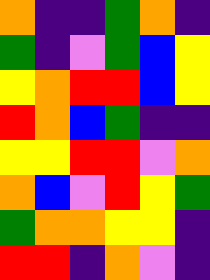[["orange", "indigo", "indigo", "green", "orange", "indigo"], ["green", "indigo", "violet", "green", "blue", "yellow"], ["yellow", "orange", "red", "red", "blue", "yellow"], ["red", "orange", "blue", "green", "indigo", "indigo"], ["yellow", "yellow", "red", "red", "violet", "orange"], ["orange", "blue", "violet", "red", "yellow", "green"], ["green", "orange", "orange", "yellow", "yellow", "indigo"], ["red", "red", "indigo", "orange", "violet", "indigo"]]